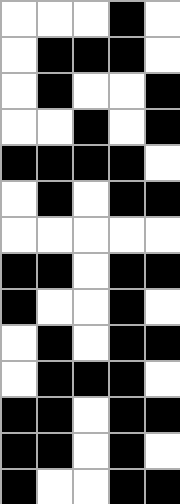[["white", "white", "white", "black", "white"], ["white", "black", "black", "black", "white"], ["white", "black", "white", "white", "black"], ["white", "white", "black", "white", "black"], ["black", "black", "black", "black", "white"], ["white", "black", "white", "black", "black"], ["white", "white", "white", "white", "white"], ["black", "black", "white", "black", "black"], ["black", "white", "white", "black", "white"], ["white", "black", "white", "black", "black"], ["white", "black", "black", "black", "white"], ["black", "black", "white", "black", "black"], ["black", "black", "white", "black", "white"], ["black", "white", "white", "black", "black"]]